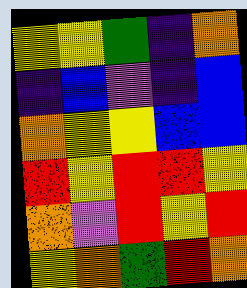[["yellow", "yellow", "green", "indigo", "orange"], ["indigo", "blue", "violet", "indigo", "blue"], ["orange", "yellow", "yellow", "blue", "blue"], ["red", "yellow", "red", "red", "yellow"], ["orange", "violet", "red", "yellow", "red"], ["yellow", "orange", "green", "red", "orange"]]